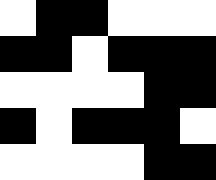[["white", "black", "black", "white", "white", "white"], ["black", "black", "white", "black", "black", "black"], ["white", "white", "white", "white", "black", "black"], ["black", "white", "black", "black", "black", "white"], ["white", "white", "white", "white", "black", "black"]]